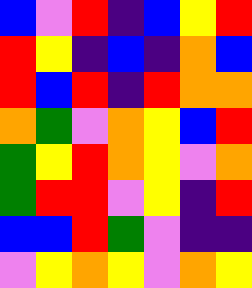[["blue", "violet", "red", "indigo", "blue", "yellow", "red"], ["red", "yellow", "indigo", "blue", "indigo", "orange", "blue"], ["red", "blue", "red", "indigo", "red", "orange", "orange"], ["orange", "green", "violet", "orange", "yellow", "blue", "red"], ["green", "yellow", "red", "orange", "yellow", "violet", "orange"], ["green", "red", "red", "violet", "yellow", "indigo", "red"], ["blue", "blue", "red", "green", "violet", "indigo", "indigo"], ["violet", "yellow", "orange", "yellow", "violet", "orange", "yellow"]]